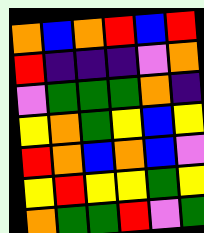[["orange", "blue", "orange", "red", "blue", "red"], ["red", "indigo", "indigo", "indigo", "violet", "orange"], ["violet", "green", "green", "green", "orange", "indigo"], ["yellow", "orange", "green", "yellow", "blue", "yellow"], ["red", "orange", "blue", "orange", "blue", "violet"], ["yellow", "red", "yellow", "yellow", "green", "yellow"], ["orange", "green", "green", "red", "violet", "green"]]